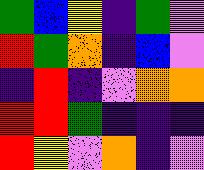[["green", "blue", "yellow", "indigo", "green", "violet"], ["red", "green", "orange", "indigo", "blue", "violet"], ["indigo", "red", "indigo", "violet", "orange", "orange"], ["red", "red", "green", "indigo", "indigo", "indigo"], ["red", "yellow", "violet", "orange", "indigo", "violet"]]